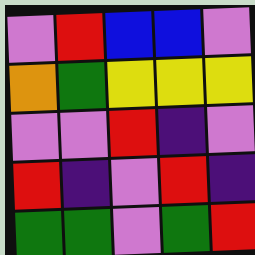[["violet", "red", "blue", "blue", "violet"], ["orange", "green", "yellow", "yellow", "yellow"], ["violet", "violet", "red", "indigo", "violet"], ["red", "indigo", "violet", "red", "indigo"], ["green", "green", "violet", "green", "red"]]